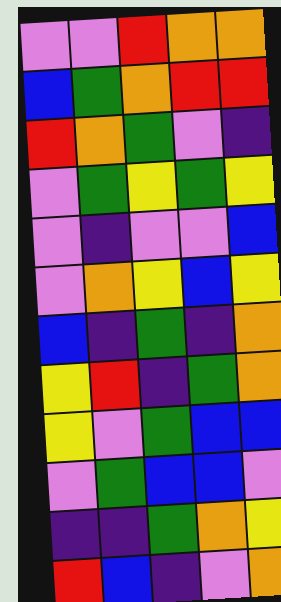[["violet", "violet", "red", "orange", "orange"], ["blue", "green", "orange", "red", "red"], ["red", "orange", "green", "violet", "indigo"], ["violet", "green", "yellow", "green", "yellow"], ["violet", "indigo", "violet", "violet", "blue"], ["violet", "orange", "yellow", "blue", "yellow"], ["blue", "indigo", "green", "indigo", "orange"], ["yellow", "red", "indigo", "green", "orange"], ["yellow", "violet", "green", "blue", "blue"], ["violet", "green", "blue", "blue", "violet"], ["indigo", "indigo", "green", "orange", "yellow"], ["red", "blue", "indigo", "violet", "orange"]]